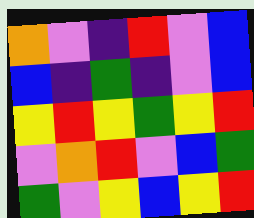[["orange", "violet", "indigo", "red", "violet", "blue"], ["blue", "indigo", "green", "indigo", "violet", "blue"], ["yellow", "red", "yellow", "green", "yellow", "red"], ["violet", "orange", "red", "violet", "blue", "green"], ["green", "violet", "yellow", "blue", "yellow", "red"]]